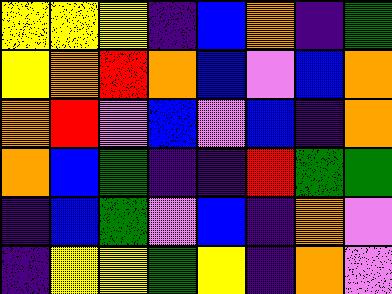[["yellow", "yellow", "yellow", "indigo", "blue", "orange", "indigo", "green"], ["yellow", "orange", "red", "orange", "blue", "violet", "blue", "orange"], ["orange", "red", "violet", "blue", "violet", "blue", "indigo", "orange"], ["orange", "blue", "green", "indigo", "indigo", "red", "green", "green"], ["indigo", "blue", "green", "violet", "blue", "indigo", "orange", "violet"], ["indigo", "yellow", "yellow", "green", "yellow", "indigo", "orange", "violet"]]